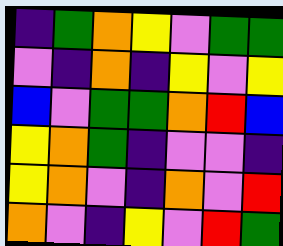[["indigo", "green", "orange", "yellow", "violet", "green", "green"], ["violet", "indigo", "orange", "indigo", "yellow", "violet", "yellow"], ["blue", "violet", "green", "green", "orange", "red", "blue"], ["yellow", "orange", "green", "indigo", "violet", "violet", "indigo"], ["yellow", "orange", "violet", "indigo", "orange", "violet", "red"], ["orange", "violet", "indigo", "yellow", "violet", "red", "green"]]